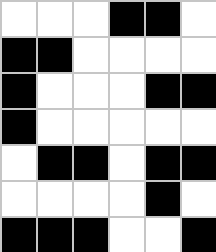[["white", "white", "white", "black", "black", "white"], ["black", "black", "white", "white", "white", "white"], ["black", "white", "white", "white", "black", "black"], ["black", "white", "white", "white", "white", "white"], ["white", "black", "black", "white", "black", "black"], ["white", "white", "white", "white", "black", "white"], ["black", "black", "black", "white", "white", "black"]]